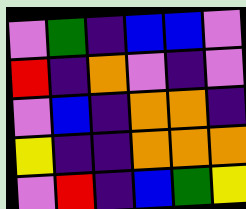[["violet", "green", "indigo", "blue", "blue", "violet"], ["red", "indigo", "orange", "violet", "indigo", "violet"], ["violet", "blue", "indigo", "orange", "orange", "indigo"], ["yellow", "indigo", "indigo", "orange", "orange", "orange"], ["violet", "red", "indigo", "blue", "green", "yellow"]]